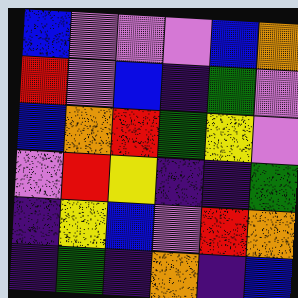[["blue", "violet", "violet", "violet", "blue", "orange"], ["red", "violet", "blue", "indigo", "green", "violet"], ["blue", "orange", "red", "green", "yellow", "violet"], ["violet", "red", "yellow", "indigo", "indigo", "green"], ["indigo", "yellow", "blue", "violet", "red", "orange"], ["indigo", "green", "indigo", "orange", "indigo", "blue"]]